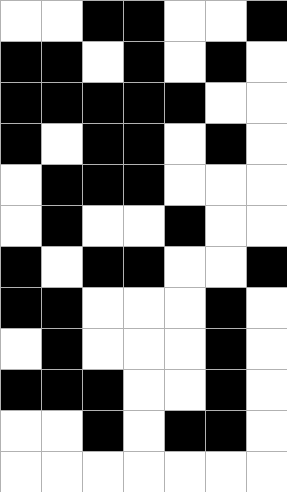[["white", "white", "black", "black", "white", "white", "black"], ["black", "black", "white", "black", "white", "black", "white"], ["black", "black", "black", "black", "black", "white", "white"], ["black", "white", "black", "black", "white", "black", "white"], ["white", "black", "black", "black", "white", "white", "white"], ["white", "black", "white", "white", "black", "white", "white"], ["black", "white", "black", "black", "white", "white", "black"], ["black", "black", "white", "white", "white", "black", "white"], ["white", "black", "white", "white", "white", "black", "white"], ["black", "black", "black", "white", "white", "black", "white"], ["white", "white", "black", "white", "black", "black", "white"], ["white", "white", "white", "white", "white", "white", "white"]]